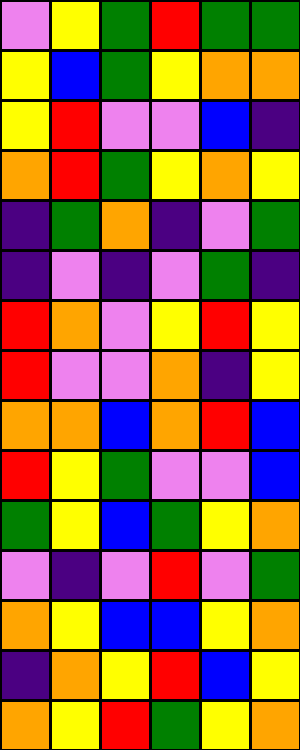[["violet", "yellow", "green", "red", "green", "green"], ["yellow", "blue", "green", "yellow", "orange", "orange"], ["yellow", "red", "violet", "violet", "blue", "indigo"], ["orange", "red", "green", "yellow", "orange", "yellow"], ["indigo", "green", "orange", "indigo", "violet", "green"], ["indigo", "violet", "indigo", "violet", "green", "indigo"], ["red", "orange", "violet", "yellow", "red", "yellow"], ["red", "violet", "violet", "orange", "indigo", "yellow"], ["orange", "orange", "blue", "orange", "red", "blue"], ["red", "yellow", "green", "violet", "violet", "blue"], ["green", "yellow", "blue", "green", "yellow", "orange"], ["violet", "indigo", "violet", "red", "violet", "green"], ["orange", "yellow", "blue", "blue", "yellow", "orange"], ["indigo", "orange", "yellow", "red", "blue", "yellow"], ["orange", "yellow", "red", "green", "yellow", "orange"]]